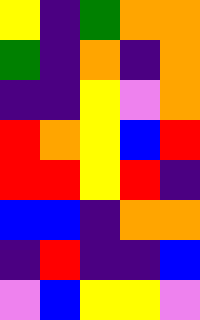[["yellow", "indigo", "green", "orange", "orange"], ["green", "indigo", "orange", "indigo", "orange"], ["indigo", "indigo", "yellow", "violet", "orange"], ["red", "orange", "yellow", "blue", "red"], ["red", "red", "yellow", "red", "indigo"], ["blue", "blue", "indigo", "orange", "orange"], ["indigo", "red", "indigo", "indigo", "blue"], ["violet", "blue", "yellow", "yellow", "violet"]]